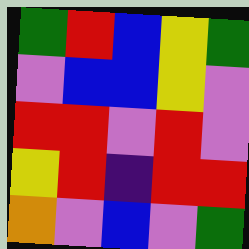[["green", "red", "blue", "yellow", "green"], ["violet", "blue", "blue", "yellow", "violet"], ["red", "red", "violet", "red", "violet"], ["yellow", "red", "indigo", "red", "red"], ["orange", "violet", "blue", "violet", "green"]]